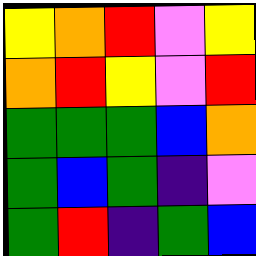[["yellow", "orange", "red", "violet", "yellow"], ["orange", "red", "yellow", "violet", "red"], ["green", "green", "green", "blue", "orange"], ["green", "blue", "green", "indigo", "violet"], ["green", "red", "indigo", "green", "blue"]]